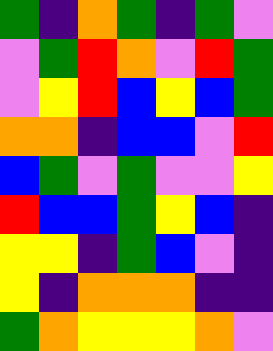[["green", "indigo", "orange", "green", "indigo", "green", "violet"], ["violet", "green", "red", "orange", "violet", "red", "green"], ["violet", "yellow", "red", "blue", "yellow", "blue", "green"], ["orange", "orange", "indigo", "blue", "blue", "violet", "red"], ["blue", "green", "violet", "green", "violet", "violet", "yellow"], ["red", "blue", "blue", "green", "yellow", "blue", "indigo"], ["yellow", "yellow", "indigo", "green", "blue", "violet", "indigo"], ["yellow", "indigo", "orange", "orange", "orange", "indigo", "indigo"], ["green", "orange", "yellow", "yellow", "yellow", "orange", "violet"]]